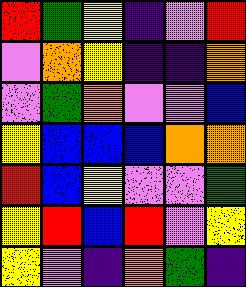[["red", "green", "yellow", "indigo", "violet", "red"], ["violet", "orange", "yellow", "indigo", "indigo", "orange"], ["violet", "green", "orange", "violet", "violet", "blue"], ["yellow", "blue", "blue", "blue", "orange", "orange"], ["red", "blue", "yellow", "violet", "violet", "green"], ["yellow", "red", "blue", "red", "violet", "yellow"], ["yellow", "violet", "indigo", "orange", "green", "indigo"]]